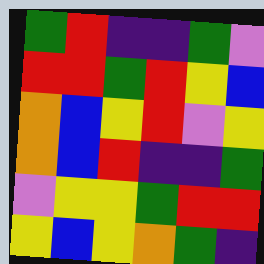[["green", "red", "indigo", "indigo", "green", "violet"], ["red", "red", "green", "red", "yellow", "blue"], ["orange", "blue", "yellow", "red", "violet", "yellow"], ["orange", "blue", "red", "indigo", "indigo", "green"], ["violet", "yellow", "yellow", "green", "red", "red"], ["yellow", "blue", "yellow", "orange", "green", "indigo"]]